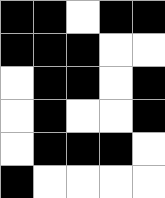[["black", "black", "white", "black", "black"], ["black", "black", "black", "white", "white"], ["white", "black", "black", "white", "black"], ["white", "black", "white", "white", "black"], ["white", "black", "black", "black", "white"], ["black", "white", "white", "white", "white"]]